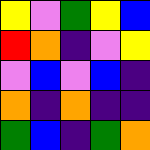[["yellow", "violet", "green", "yellow", "blue"], ["red", "orange", "indigo", "violet", "yellow"], ["violet", "blue", "violet", "blue", "indigo"], ["orange", "indigo", "orange", "indigo", "indigo"], ["green", "blue", "indigo", "green", "orange"]]